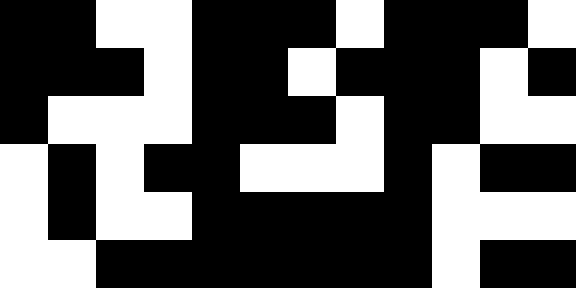[["black", "black", "white", "white", "black", "black", "black", "white", "black", "black", "black", "white"], ["black", "black", "black", "white", "black", "black", "white", "black", "black", "black", "white", "black"], ["black", "white", "white", "white", "black", "black", "black", "white", "black", "black", "white", "white"], ["white", "black", "white", "black", "black", "white", "white", "white", "black", "white", "black", "black"], ["white", "black", "white", "white", "black", "black", "black", "black", "black", "white", "white", "white"], ["white", "white", "black", "black", "black", "black", "black", "black", "black", "white", "black", "black"]]